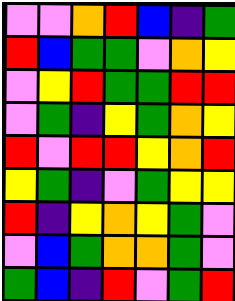[["violet", "violet", "orange", "red", "blue", "indigo", "green"], ["red", "blue", "green", "green", "violet", "orange", "yellow"], ["violet", "yellow", "red", "green", "green", "red", "red"], ["violet", "green", "indigo", "yellow", "green", "orange", "yellow"], ["red", "violet", "red", "red", "yellow", "orange", "red"], ["yellow", "green", "indigo", "violet", "green", "yellow", "yellow"], ["red", "indigo", "yellow", "orange", "yellow", "green", "violet"], ["violet", "blue", "green", "orange", "orange", "green", "violet"], ["green", "blue", "indigo", "red", "violet", "green", "red"]]